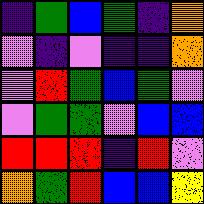[["indigo", "green", "blue", "green", "indigo", "orange"], ["violet", "indigo", "violet", "indigo", "indigo", "orange"], ["violet", "red", "green", "blue", "green", "violet"], ["violet", "green", "green", "violet", "blue", "blue"], ["red", "red", "red", "indigo", "red", "violet"], ["orange", "green", "red", "blue", "blue", "yellow"]]